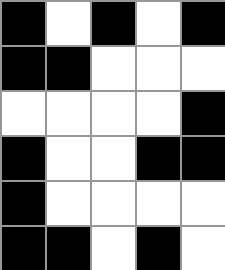[["black", "white", "black", "white", "black"], ["black", "black", "white", "white", "white"], ["white", "white", "white", "white", "black"], ["black", "white", "white", "black", "black"], ["black", "white", "white", "white", "white"], ["black", "black", "white", "black", "white"]]